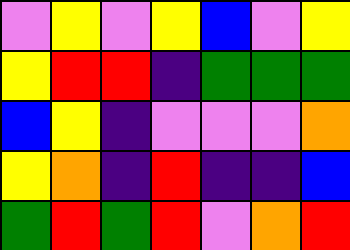[["violet", "yellow", "violet", "yellow", "blue", "violet", "yellow"], ["yellow", "red", "red", "indigo", "green", "green", "green"], ["blue", "yellow", "indigo", "violet", "violet", "violet", "orange"], ["yellow", "orange", "indigo", "red", "indigo", "indigo", "blue"], ["green", "red", "green", "red", "violet", "orange", "red"]]